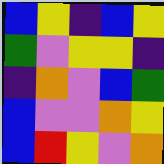[["blue", "yellow", "indigo", "blue", "yellow"], ["green", "violet", "yellow", "yellow", "indigo"], ["indigo", "orange", "violet", "blue", "green"], ["blue", "violet", "violet", "orange", "yellow"], ["blue", "red", "yellow", "violet", "orange"]]